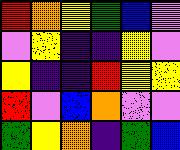[["red", "orange", "yellow", "green", "blue", "violet"], ["violet", "yellow", "indigo", "indigo", "yellow", "violet"], ["yellow", "indigo", "indigo", "red", "yellow", "yellow"], ["red", "violet", "blue", "orange", "violet", "violet"], ["green", "yellow", "orange", "indigo", "green", "blue"]]